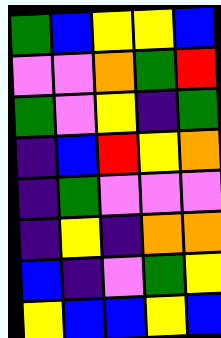[["green", "blue", "yellow", "yellow", "blue"], ["violet", "violet", "orange", "green", "red"], ["green", "violet", "yellow", "indigo", "green"], ["indigo", "blue", "red", "yellow", "orange"], ["indigo", "green", "violet", "violet", "violet"], ["indigo", "yellow", "indigo", "orange", "orange"], ["blue", "indigo", "violet", "green", "yellow"], ["yellow", "blue", "blue", "yellow", "blue"]]